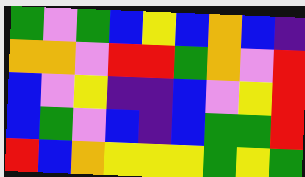[["green", "violet", "green", "blue", "yellow", "blue", "orange", "blue", "indigo"], ["orange", "orange", "violet", "red", "red", "green", "orange", "violet", "red"], ["blue", "violet", "yellow", "indigo", "indigo", "blue", "violet", "yellow", "red"], ["blue", "green", "violet", "blue", "indigo", "blue", "green", "green", "red"], ["red", "blue", "orange", "yellow", "yellow", "yellow", "green", "yellow", "green"]]